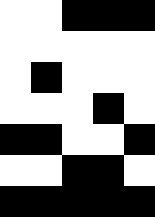[["white", "white", "black", "black", "black"], ["white", "white", "white", "white", "white"], ["white", "black", "white", "white", "white"], ["white", "white", "white", "black", "white"], ["black", "black", "white", "white", "black"], ["white", "white", "black", "black", "white"], ["black", "black", "black", "black", "black"]]